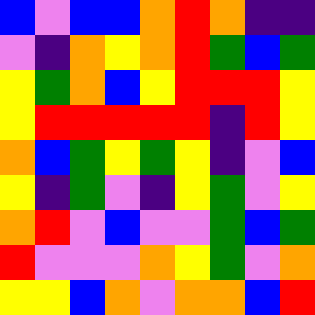[["blue", "violet", "blue", "blue", "orange", "red", "orange", "indigo", "indigo"], ["violet", "indigo", "orange", "yellow", "orange", "red", "green", "blue", "green"], ["yellow", "green", "orange", "blue", "yellow", "red", "red", "red", "yellow"], ["yellow", "red", "red", "red", "red", "red", "indigo", "red", "yellow"], ["orange", "blue", "green", "yellow", "green", "yellow", "indigo", "violet", "blue"], ["yellow", "indigo", "green", "violet", "indigo", "yellow", "green", "violet", "yellow"], ["orange", "red", "violet", "blue", "violet", "violet", "green", "blue", "green"], ["red", "violet", "violet", "violet", "orange", "yellow", "green", "violet", "orange"], ["yellow", "yellow", "blue", "orange", "violet", "orange", "orange", "blue", "red"]]